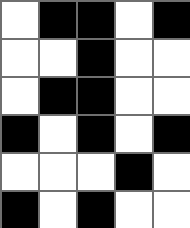[["white", "black", "black", "white", "black"], ["white", "white", "black", "white", "white"], ["white", "black", "black", "white", "white"], ["black", "white", "black", "white", "black"], ["white", "white", "white", "black", "white"], ["black", "white", "black", "white", "white"]]